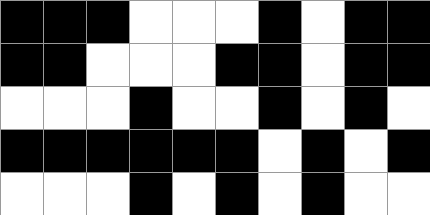[["black", "black", "black", "white", "white", "white", "black", "white", "black", "black"], ["black", "black", "white", "white", "white", "black", "black", "white", "black", "black"], ["white", "white", "white", "black", "white", "white", "black", "white", "black", "white"], ["black", "black", "black", "black", "black", "black", "white", "black", "white", "black"], ["white", "white", "white", "black", "white", "black", "white", "black", "white", "white"]]